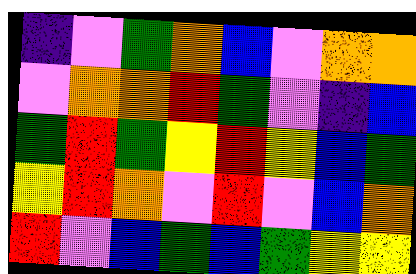[["indigo", "violet", "green", "orange", "blue", "violet", "orange", "orange"], ["violet", "orange", "orange", "red", "green", "violet", "indigo", "blue"], ["green", "red", "green", "yellow", "red", "yellow", "blue", "green"], ["yellow", "red", "orange", "violet", "red", "violet", "blue", "orange"], ["red", "violet", "blue", "green", "blue", "green", "yellow", "yellow"]]